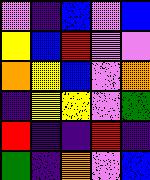[["violet", "indigo", "blue", "violet", "blue"], ["yellow", "blue", "red", "violet", "violet"], ["orange", "yellow", "blue", "violet", "orange"], ["indigo", "yellow", "yellow", "violet", "green"], ["red", "indigo", "indigo", "red", "indigo"], ["green", "indigo", "orange", "violet", "blue"]]